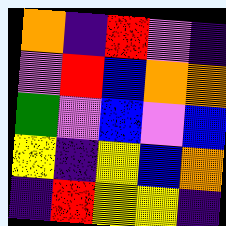[["orange", "indigo", "red", "violet", "indigo"], ["violet", "red", "blue", "orange", "orange"], ["green", "violet", "blue", "violet", "blue"], ["yellow", "indigo", "yellow", "blue", "orange"], ["indigo", "red", "yellow", "yellow", "indigo"]]